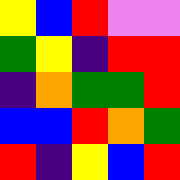[["yellow", "blue", "red", "violet", "violet"], ["green", "yellow", "indigo", "red", "red"], ["indigo", "orange", "green", "green", "red"], ["blue", "blue", "red", "orange", "green"], ["red", "indigo", "yellow", "blue", "red"]]